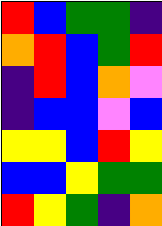[["red", "blue", "green", "green", "indigo"], ["orange", "red", "blue", "green", "red"], ["indigo", "red", "blue", "orange", "violet"], ["indigo", "blue", "blue", "violet", "blue"], ["yellow", "yellow", "blue", "red", "yellow"], ["blue", "blue", "yellow", "green", "green"], ["red", "yellow", "green", "indigo", "orange"]]